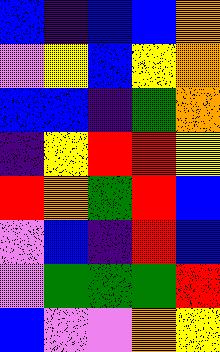[["blue", "indigo", "blue", "blue", "orange"], ["violet", "yellow", "blue", "yellow", "orange"], ["blue", "blue", "indigo", "green", "orange"], ["indigo", "yellow", "red", "red", "yellow"], ["red", "orange", "green", "red", "blue"], ["violet", "blue", "indigo", "red", "blue"], ["violet", "green", "green", "green", "red"], ["blue", "violet", "violet", "orange", "yellow"]]